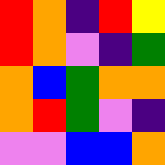[["red", "orange", "indigo", "red", "yellow"], ["red", "orange", "violet", "indigo", "green"], ["orange", "blue", "green", "orange", "orange"], ["orange", "red", "green", "violet", "indigo"], ["violet", "violet", "blue", "blue", "orange"]]